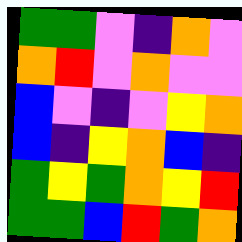[["green", "green", "violet", "indigo", "orange", "violet"], ["orange", "red", "violet", "orange", "violet", "violet"], ["blue", "violet", "indigo", "violet", "yellow", "orange"], ["blue", "indigo", "yellow", "orange", "blue", "indigo"], ["green", "yellow", "green", "orange", "yellow", "red"], ["green", "green", "blue", "red", "green", "orange"]]